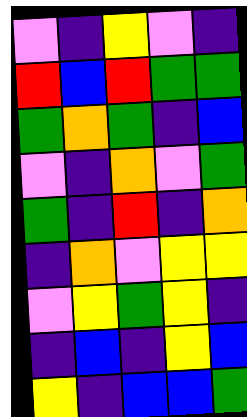[["violet", "indigo", "yellow", "violet", "indigo"], ["red", "blue", "red", "green", "green"], ["green", "orange", "green", "indigo", "blue"], ["violet", "indigo", "orange", "violet", "green"], ["green", "indigo", "red", "indigo", "orange"], ["indigo", "orange", "violet", "yellow", "yellow"], ["violet", "yellow", "green", "yellow", "indigo"], ["indigo", "blue", "indigo", "yellow", "blue"], ["yellow", "indigo", "blue", "blue", "green"]]